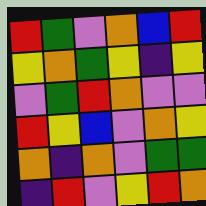[["red", "green", "violet", "orange", "blue", "red"], ["yellow", "orange", "green", "yellow", "indigo", "yellow"], ["violet", "green", "red", "orange", "violet", "violet"], ["red", "yellow", "blue", "violet", "orange", "yellow"], ["orange", "indigo", "orange", "violet", "green", "green"], ["indigo", "red", "violet", "yellow", "red", "orange"]]